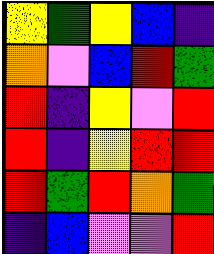[["yellow", "green", "yellow", "blue", "indigo"], ["orange", "violet", "blue", "red", "green"], ["red", "indigo", "yellow", "violet", "red"], ["red", "indigo", "yellow", "red", "red"], ["red", "green", "red", "orange", "green"], ["indigo", "blue", "violet", "violet", "red"]]